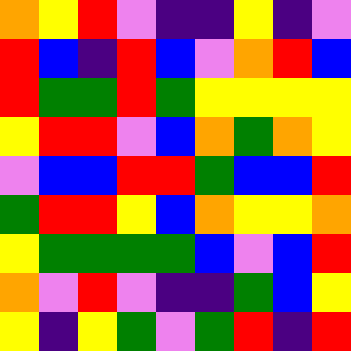[["orange", "yellow", "red", "violet", "indigo", "indigo", "yellow", "indigo", "violet"], ["red", "blue", "indigo", "red", "blue", "violet", "orange", "red", "blue"], ["red", "green", "green", "red", "green", "yellow", "yellow", "yellow", "yellow"], ["yellow", "red", "red", "violet", "blue", "orange", "green", "orange", "yellow"], ["violet", "blue", "blue", "red", "red", "green", "blue", "blue", "red"], ["green", "red", "red", "yellow", "blue", "orange", "yellow", "yellow", "orange"], ["yellow", "green", "green", "green", "green", "blue", "violet", "blue", "red"], ["orange", "violet", "red", "violet", "indigo", "indigo", "green", "blue", "yellow"], ["yellow", "indigo", "yellow", "green", "violet", "green", "red", "indigo", "red"]]